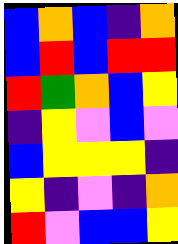[["blue", "orange", "blue", "indigo", "orange"], ["blue", "red", "blue", "red", "red"], ["red", "green", "orange", "blue", "yellow"], ["indigo", "yellow", "violet", "blue", "violet"], ["blue", "yellow", "yellow", "yellow", "indigo"], ["yellow", "indigo", "violet", "indigo", "orange"], ["red", "violet", "blue", "blue", "yellow"]]